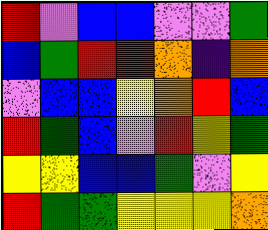[["red", "violet", "blue", "blue", "violet", "violet", "green"], ["blue", "green", "red", "red", "orange", "indigo", "orange"], ["violet", "blue", "blue", "yellow", "orange", "red", "blue"], ["red", "green", "blue", "violet", "red", "yellow", "green"], ["yellow", "yellow", "blue", "blue", "green", "violet", "yellow"], ["red", "green", "green", "yellow", "yellow", "yellow", "orange"]]